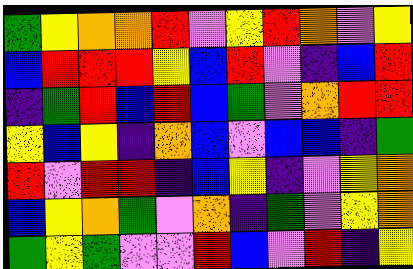[["green", "yellow", "orange", "orange", "red", "violet", "yellow", "red", "orange", "violet", "yellow"], ["blue", "red", "red", "red", "yellow", "blue", "red", "violet", "indigo", "blue", "red"], ["indigo", "green", "red", "blue", "red", "blue", "green", "violet", "orange", "red", "red"], ["yellow", "blue", "yellow", "indigo", "orange", "blue", "violet", "blue", "blue", "indigo", "green"], ["red", "violet", "red", "red", "indigo", "blue", "yellow", "indigo", "violet", "yellow", "orange"], ["blue", "yellow", "orange", "green", "violet", "orange", "indigo", "green", "violet", "yellow", "orange"], ["green", "yellow", "green", "violet", "violet", "red", "blue", "violet", "red", "indigo", "yellow"]]